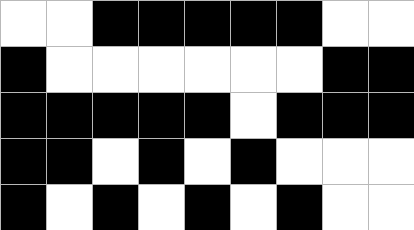[["white", "white", "black", "black", "black", "black", "black", "white", "white"], ["black", "white", "white", "white", "white", "white", "white", "black", "black"], ["black", "black", "black", "black", "black", "white", "black", "black", "black"], ["black", "black", "white", "black", "white", "black", "white", "white", "white"], ["black", "white", "black", "white", "black", "white", "black", "white", "white"]]